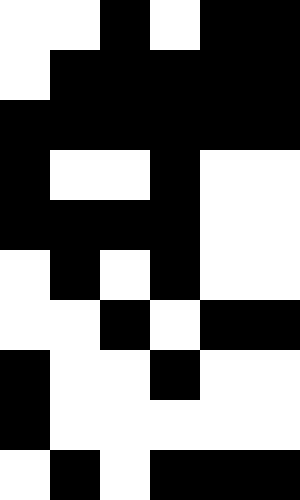[["white", "white", "black", "white", "black", "black"], ["white", "black", "black", "black", "black", "black"], ["black", "black", "black", "black", "black", "black"], ["black", "white", "white", "black", "white", "white"], ["black", "black", "black", "black", "white", "white"], ["white", "black", "white", "black", "white", "white"], ["white", "white", "black", "white", "black", "black"], ["black", "white", "white", "black", "white", "white"], ["black", "white", "white", "white", "white", "white"], ["white", "black", "white", "black", "black", "black"]]